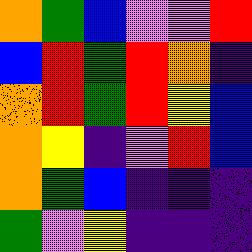[["orange", "green", "blue", "violet", "violet", "red"], ["blue", "red", "green", "red", "orange", "indigo"], ["orange", "red", "green", "red", "yellow", "blue"], ["orange", "yellow", "indigo", "violet", "red", "blue"], ["orange", "green", "blue", "indigo", "indigo", "indigo"], ["green", "violet", "yellow", "indigo", "indigo", "indigo"]]